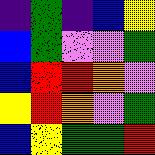[["indigo", "green", "indigo", "blue", "yellow"], ["blue", "green", "violet", "violet", "green"], ["blue", "red", "red", "orange", "violet"], ["yellow", "red", "orange", "violet", "green"], ["blue", "yellow", "green", "green", "red"]]